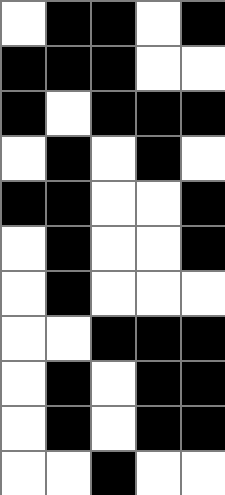[["white", "black", "black", "white", "black"], ["black", "black", "black", "white", "white"], ["black", "white", "black", "black", "black"], ["white", "black", "white", "black", "white"], ["black", "black", "white", "white", "black"], ["white", "black", "white", "white", "black"], ["white", "black", "white", "white", "white"], ["white", "white", "black", "black", "black"], ["white", "black", "white", "black", "black"], ["white", "black", "white", "black", "black"], ["white", "white", "black", "white", "white"]]